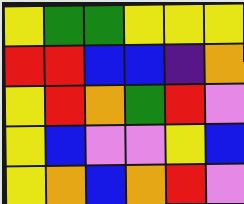[["yellow", "green", "green", "yellow", "yellow", "yellow"], ["red", "red", "blue", "blue", "indigo", "orange"], ["yellow", "red", "orange", "green", "red", "violet"], ["yellow", "blue", "violet", "violet", "yellow", "blue"], ["yellow", "orange", "blue", "orange", "red", "violet"]]